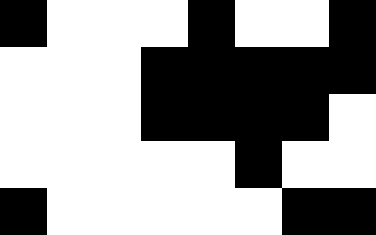[["black", "white", "white", "white", "black", "white", "white", "black"], ["white", "white", "white", "black", "black", "black", "black", "black"], ["white", "white", "white", "black", "black", "black", "black", "white"], ["white", "white", "white", "white", "white", "black", "white", "white"], ["black", "white", "white", "white", "white", "white", "black", "black"]]